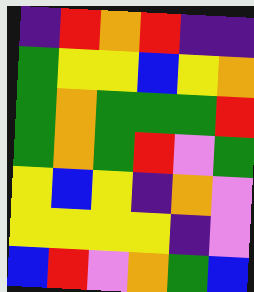[["indigo", "red", "orange", "red", "indigo", "indigo"], ["green", "yellow", "yellow", "blue", "yellow", "orange"], ["green", "orange", "green", "green", "green", "red"], ["green", "orange", "green", "red", "violet", "green"], ["yellow", "blue", "yellow", "indigo", "orange", "violet"], ["yellow", "yellow", "yellow", "yellow", "indigo", "violet"], ["blue", "red", "violet", "orange", "green", "blue"]]